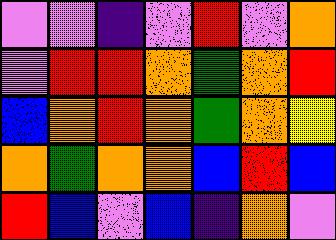[["violet", "violet", "indigo", "violet", "red", "violet", "orange"], ["violet", "red", "red", "orange", "green", "orange", "red"], ["blue", "orange", "red", "orange", "green", "orange", "yellow"], ["orange", "green", "orange", "orange", "blue", "red", "blue"], ["red", "blue", "violet", "blue", "indigo", "orange", "violet"]]